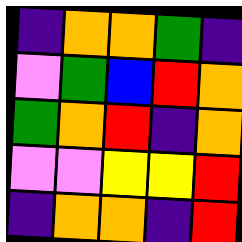[["indigo", "orange", "orange", "green", "indigo"], ["violet", "green", "blue", "red", "orange"], ["green", "orange", "red", "indigo", "orange"], ["violet", "violet", "yellow", "yellow", "red"], ["indigo", "orange", "orange", "indigo", "red"]]